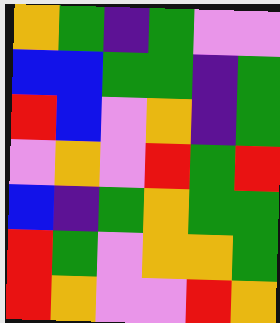[["orange", "green", "indigo", "green", "violet", "violet"], ["blue", "blue", "green", "green", "indigo", "green"], ["red", "blue", "violet", "orange", "indigo", "green"], ["violet", "orange", "violet", "red", "green", "red"], ["blue", "indigo", "green", "orange", "green", "green"], ["red", "green", "violet", "orange", "orange", "green"], ["red", "orange", "violet", "violet", "red", "orange"]]